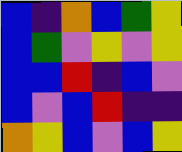[["blue", "indigo", "orange", "blue", "green", "yellow"], ["blue", "green", "violet", "yellow", "violet", "yellow"], ["blue", "blue", "red", "indigo", "blue", "violet"], ["blue", "violet", "blue", "red", "indigo", "indigo"], ["orange", "yellow", "blue", "violet", "blue", "yellow"]]